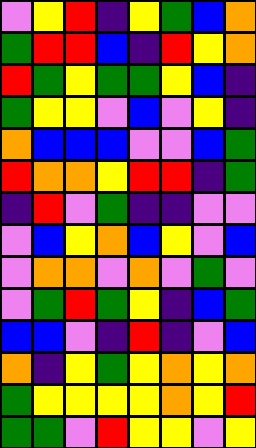[["violet", "yellow", "red", "indigo", "yellow", "green", "blue", "orange"], ["green", "red", "red", "blue", "indigo", "red", "yellow", "orange"], ["red", "green", "yellow", "green", "green", "yellow", "blue", "indigo"], ["green", "yellow", "yellow", "violet", "blue", "violet", "yellow", "indigo"], ["orange", "blue", "blue", "blue", "violet", "violet", "blue", "green"], ["red", "orange", "orange", "yellow", "red", "red", "indigo", "green"], ["indigo", "red", "violet", "green", "indigo", "indigo", "violet", "violet"], ["violet", "blue", "yellow", "orange", "blue", "yellow", "violet", "blue"], ["violet", "orange", "orange", "violet", "orange", "violet", "green", "violet"], ["violet", "green", "red", "green", "yellow", "indigo", "blue", "green"], ["blue", "blue", "violet", "indigo", "red", "indigo", "violet", "blue"], ["orange", "indigo", "yellow", "green", "yellow", "orange", "yellow", "orange"], ["green", "yellow", "yellow", "yellow", "yellow", "orange", "yellow", "red"], ["green", "green", "violet", "red", "yellow", "yellow", "violet", "yellow"]]